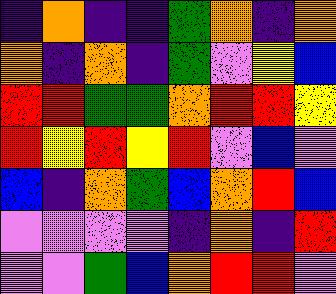[["indigo", "orange", "indigo", "indigo", "green", "orange", "indigo", "orange"], ["orange", "indigo", "orange", "indigo", "green", "violet", "yellow", "blue"], ["red", "red", "green", "green", "orange", "red", "red", "yellow"], ["red", "yellow", "red", "yellow", "red", "violet", "blue", "violet"], ["blue", "indigo", "orange", "green", "blue", "orange", "red", "blue"], ["violet", "violet", "violet", "violet", "indigo", "orange", "indigo", "red"], ["violet", "violet", "green", "blue", "orange", "red", "red", "violet"]]